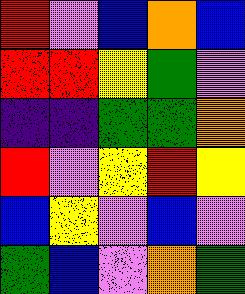[["red", "violet", "blue", "orange", "blue"], ["red", "red", "yellow", "green", "violet"], ["indigo", "indigo", "green", "green", "orange"], ["red", "violet", "yellow", "red", "yellow"], ["blue", "yellow", "violet", "blue", "violet"], ["green", "blue", "violet", "orange", "green"]]